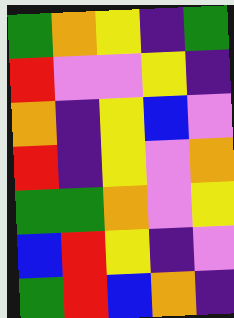[["green", "orange", "yellow", "indigo", "green"], ["red", "violet", "violet", "yellow", "indigo"], ["orange", "indigo", "yellow", "blue", "violet"], ["red", "indigo", "yellow", "violet", "orange"], ["green", "green", "orange", "violet", "yellow"], ["blue", "red", "yellow", "indigo", "violet"], ["green", "red", "blue", "orange", "indigo"]]